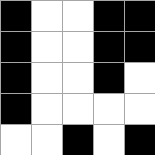[["black", "white", "white", "black", "black"], ["black", "white", "white", "black", "black"], ["black", "white", "white", "black", "white"], ["black", "white", "white", "white", "white"], ["white", "white", "black", "white", "black"]]